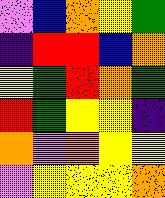[["violet", "blue", "orange", "yellow", "green"], ["indigo", "red", "red", "blue", "orange"], ["yellow", "green", "red", "orange", "green"], ["red", "green", "yellow", "yellow", "indigo"], ["orange", "violet", "orange", "yellow", "yellow"], ["violet", "yellow", "yellow", "yellow", "orange"]]